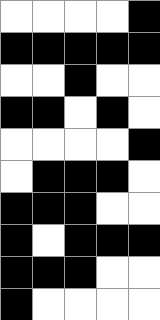[["white", "white", "white", "white", "black"], ["black", "black", "black", "black", "black"], ["white", "white", "black", "white", "white"], ["black", "black", "white", "black", "white"], ["white", "white", "white", "white", "black"], ["white", "black", "black", "black", "white"], ["black", "black", "black", "white", "white"], ["black", "white", "black", "black", "black"], ["black", "black", "black", "white", "white"], ["black", "white", "white", "white", "white"]]